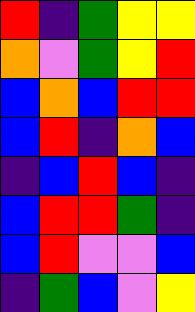[["red", "indigo", "green", "yellow", "yellow"], ["orange", "violet", "green", "yellow", "red"], ["blue", "orange", "blue", "red", "red"], ["blue", "red", "indigo", "orange", "blue"], ["indigo", "blue", "red", "blue", "indigo"], ["blue", "red", "red", "green", "indigo"], ["blue", "red", "violet", "violet", "blue"], ["indigo", "green", "blue", "violet", "yellow"]]